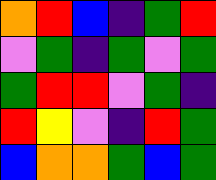[["orange", "red", "blue", "indigo", "green", "red"], ["violet", "green", "indigo", "green", "violet", "green"], ["green", "red", "red", "violet", "green", "indigo"], ["red", "yellow", "violet", "indigo", "red", "green"], ["blue", "orange", "orange", "green", "blue", "green"]]